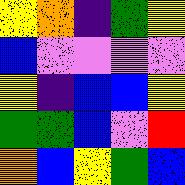[["yellow", "orange", "indigo", "green", "yellow"], ["blue", "violet", "violet", "violet", "violet"], ["yellow", "indigo", "blue", "blue", "yellow"], ["green", "green", "blue", "violet", "red"], ["orange", "blue", "yellow", "green", "blue"]]